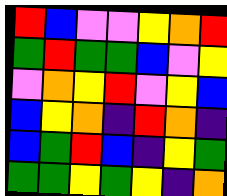[["red", "blue", "violet", "violet", "yellow", "orange", "red"], ["green", "red", "green", "green", "blue", "violet", "yellow"], ["violet", "orange", "yellow", "red", "violet", "yellow", "blue"], ["blue", "yellow", "orange", "indigo", "red", "orange", "indigo"], ["blue", "green", "red", "blue", "indigo", "yellow", "green"], ["green", "green", "yellow", "green", "yellow", "indigo", "orange"]]